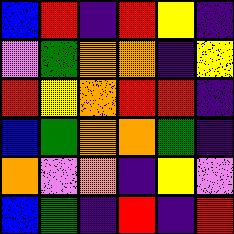[["blue", "red", "indigo", "red", "yellow", "indigo"], ["violet", "green", "orange", "orange", "indigo", "yellow"], ["red", "yellow", "orange", "red", "red", "indigo"], ["blue", "green", "orange", "orange", "green", "indigo"], ["orange", "violet", "orange", "indigo", "yellow", "violet"], ["blue", "green", "indigo", "red", "indigo", "red"]]